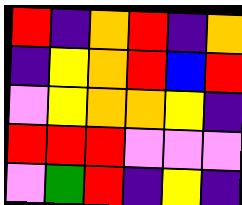[["red", "indigo", "orange", "red", "indigo", "orange"], ["indigo", "yellow", "orange", "red", "blue", "red"], ["violet", "yellow", "orange", "orange", "yellow", "indigo"], ["red", "red", "red", "violet", "violet", "violet"], ["violet", "green", "red", "indigo", "yellow", "indigo"]]